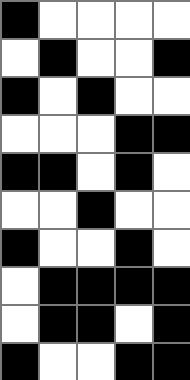[["black", "white", "white", "white", "white"], ["white", "black", "white", "white", "black"], ["black", "white", "black", "white", "white"], ["white", "white", "white", "black", "black"], ["black", "black", "white", "black", "white"], ["white", "white", "black", "white", "white"], ["black", "white", "white", "black", "white"], ["white", "black", "black", "black", "black"], ["white", "black", "black", "white", "black"], ["black", "white", "white", "black", "black"]]